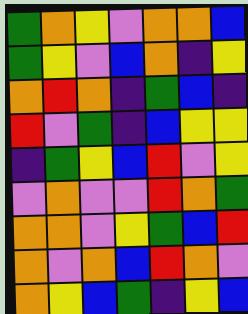[["green", "orange", "yellow", "violet", "orange", "orange", "blue"], ["green", "yellow", "violet", "blue", "orange", "indigo", "yellow"], ["orange", "red", "orange", "indigo", "green", "blue", "indigo"], ["red", "violet", "green", "indigo", "blue", "yellow", "yellow"], ["indigo", "green", "yellow", "blue", "red", "violet", "yellow"], ["violet", "orange", "violet", "violet", "red", "orange", "green"], ["orange", "orange", "violet", "yellow", "green", "blue", "red"], ["orange", "violet", "orange", "blue", "red", "orange", "violet"], ["orange", "yellow", "blue", "green", "indigo", "yellow", "blue"]]